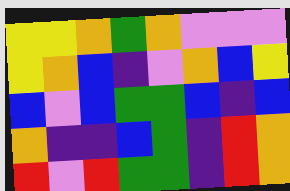[["yellow", "yellow", "orange", "green", "orange", "violet", "violet", "violet"], ["yellow", "orange", "blue", "indigo", "violet", "orange", "blue", "yellow"], ["blue", "violet", "blue", "green", "green", "blue", "indigo", "blue"], ["orange", "indigo", "indigo", "blue", "green", "indigo", "red", "orange"], ["red", "violet", "red", "green", "green", "indigo", "red", "orange"]]